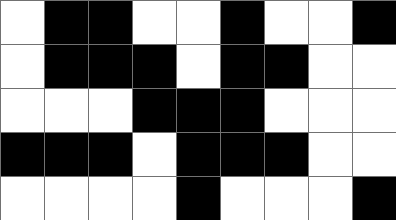[["white", "black", "black", "white", "white", "black", "white", "white", "black"], ["white", "black", "black", "black", "white", "black", "black", "white", "white"], ["white", "white", "white", "black", "black", "black", "white", "white", "white"], ["black", "black", "black", "white", "black", "black", "black", "white", "white"], ["white", "white", "white", "white", "black", "white", "white", "white", "black"]]